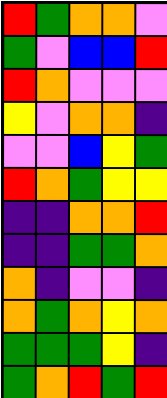[["red", "green", "orange", "orange", "violet"], ["green", "violet", "blue", "blue", "red"], ["red", "orange", "violet", "violet", "violet"], ["yellow", "violet", "orange", "orange", "indigo"], ["violet", "violet", "blue", "yellow", "green"], ["red", "orange", "green", "yellow", "yellow"], ["indigo", "indigo", "orange", "orange", "red"], ["indigo", "indigo", "green", "green", "orange"], ["orange", "indigo", "violet", "violet", "indigo"], ["orange", "green", "orange", "yellow", "orange"], ["green", "green", "green", "yellow", "indigo"], ["green", "orange", "red", "green", "red"]]